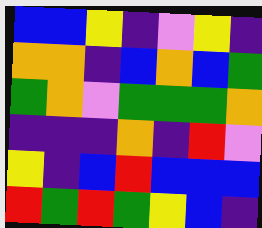[["blue", "blue", "yellow", "indigo", "violet", "yellow", "indigo"], ["orange", "orange", "indigo", "blue", "orange", "blue", "green"], ["green", "orange", "violet", "green", "green", "green", "orange"], ["indigo", "indigo", "indigo", "orange", "indigo", "red", "violet"], ["yellow", "indigo", "blue", "red", "blue", "blue", "blue"], ["red", "green", "red", "green", "yellow", "blue", "indigo"]]